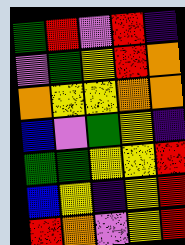[["green", "red", "violet", "red", "indigo"], ["violet", "green", "yellow", "red", "orange"], ["orange", "yellow", "yellow", "orange", "orange"], ["blue", "violet", "green", "yellow", "indigo"], ["green", "green", "yellow", "yellow", "red"], ["blue", "yellow", "indigo", "yellow", "red"], ["red", "orange", "violet", "yellow", "red"]]